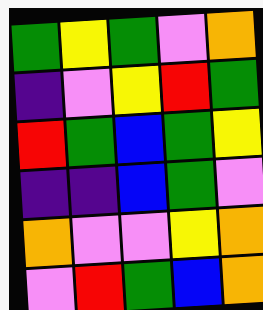[["green", "yellow", "green", "violet", "orange"], ["indigo", "violet", "yellow", "red", "green"], ["red", "green", "blue", "green", "yellow"], ["indigo", "indigo", "blue", "green", "violet"], ["orange", "violet", "violet", "yellow", "orange"], ["violet", "red", "green", "blue", "orange"]]